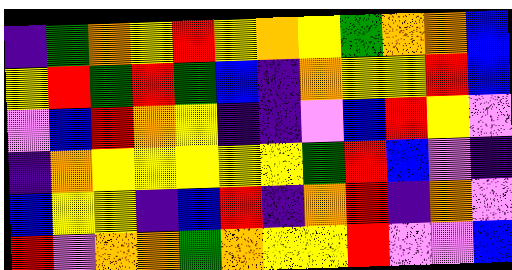[["indigo", "green", "orange", "yellow", "red", "yellow", "orange", "yellow", "green", "orange", "orange", "blue"], ["yellow", "red", "green", "red", "green", "blue", "indigo", "orange", "yellow", "yellow", "red", "blue"], ["violet", "blue", "red", "orange", "yellow", "indigo", "indigo", "violet", "blue", "red", "yellow", "violet"], ["indigo", "orange", "yellow", "yellow", "yellow", "yellow", "yellow", "green", "red", "blue", "violet", "indigo"], ["blue", "yellow", "yellow", "indigo", "blue", "red", "indigo", "orange", "red", "indigo", "orange", "violet"], ["red", "violet", "orange", "orange", "green", "orange", "yellow", "yellow", "red", "violet", "violet", "blue"]]